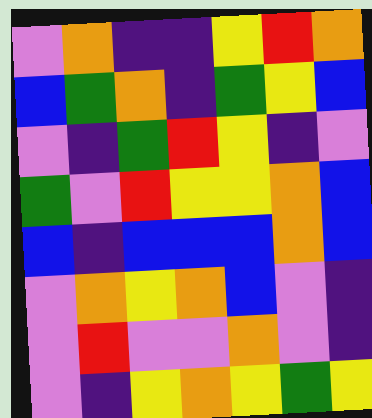[["violet", "orange", "indigo", "indigo", "yellow", "red", "orange"], ["blue", "green", "orange", "indigo", "green", "yellow", "blue"], ["violet", "indigo", "green", "red", "yellow", "indigo", "violet"], ["green", "violet", "red", "yellow", "yellow", "orange", "blue"], ["blue", "indigo", "blue", "blue", "blue", "orange", "blue"], ["violet", "orange", "yellow", "orange", "blue", "violet", "indigo"], ["violet", "red", "violet", "violet", "orange", "violet", "indigo"], ["violet", "indigo", "yellow", "orange", "yellow", "green", "yellow"]]